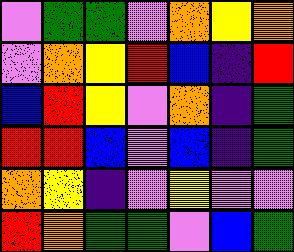[["violet", "green", "green", "violet", "orange", "yellow", "orange"], ["violet", "orange", "yellow", "red", "blue", "indigo", "red"], ["blue", "red", "yellow", "violet", "orange", "indigo", "green"], ["red", "red", "blue", "violet", "blue", "indigo", "green"], ["orange", "yellow", "indigo", "violet", "yellow", "violet", "violet"], ["red", "orange", "green", "green", "violet", "blue", "green"]]